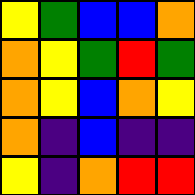[["yellow", "green", "blue", "blue", "orange"], ["orange", "yellow", "green", "red", "green"], ["orange", "yellow", "blue", "orange", "yellow"], ["orange", "indigo", "blue", "indigo", "indigo"], ["yellow", "indigo", "orange", "red", "red"]]